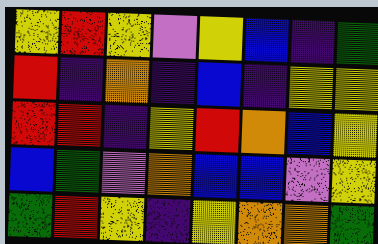[["yellow", "red", "yellow", "violet", "yellow", "blue", "indigo", "green"], ["red", "indigo", "orange", "indigo", "blue", "indigo", "yellow", "yellow"], ["red", "red", "indigo", "yellow", "red", "orange", "blue", "yellow"], ["blue", "green", "violet", "orange", "blue", "blue", "violet", "yellow"], ["green", "red", "yellow", "indigo", "yellow", "orange", "orange", "green"]]